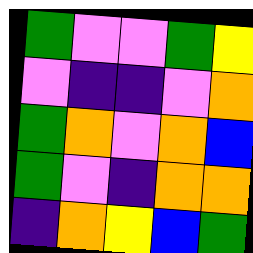[["green", "violet", "violet", "green", "yellow"], ["violet", "indigo", "indigo", "violet", "orange"], ["green", "orange", "violet", "orange", "blue"], ["green", "violet", "indigo", "orange", "orange"], ["indigo", "orange", "yellow", "blue", "green"]]